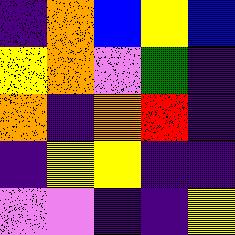[["indigo", "orange", "blue", "yellow", "blue"], ["yellow", "orange", "violet", "green", "indigo"], ["orange", "indigo", "orange", "red", "indigo"], ["indigo", "yellow", "yellow", "indigo", "indigo"], ["violet", "violet", "indigo", "indigo", "yellow"]]